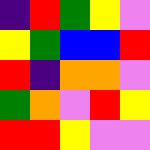[["indigo", "red", "green", "yellow", "violet"], ["yellow", "green", "blue", "blue", "red"], ["red", "indigo", "orange", "orange", "violet"], ["green", "orange", "violet", "red", "yellow"], ["red", "red", "yellow", "violet", "violet"]]